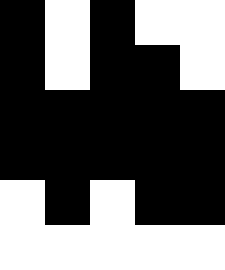[["black", "white", "black", "white", "white"], ["black", "white", "black", "black", "white"], ["black", "black", "black", "black", "black"], ["black", "black", "black", "black", "black"], ["white", "black", "white", "black", "black"], ["white", "white", "white", "white", "white"]]